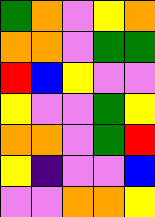[["green", "orange", "violet", "yellow", "orange"], ["orange", "orange", "violet", "green", "green"], ["red", "blue", "yellow", "violet", "violet"], ["yellow", "violet", "violet", "green", "yellow"], ["orange", "orange", "violet", "green", "red"], ["yellow", "indigo", "violet", "violet", "blue"], ["violet", "violet", "orange", "orange", "yellow"]]